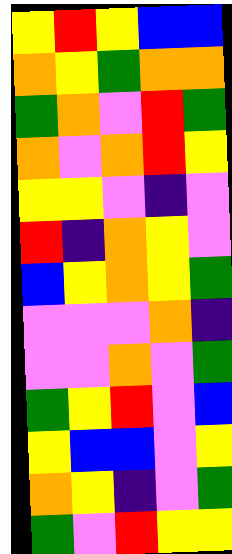[["yellow", "red", "yellow", "blue", "blue"], ["orange", "yellow", "green", "orange", "orange"], ["green", "orange", "violet", "red", "green"], ["orange", "violet", "orange", "red", "yellow"], ["yellow", "yellow", "violet", "indigo", "violet"], ["red", "indigo", "orange", "yellow", "violet"], ["blue", "yellow", "orange", "yellow", "green"], ["violet", "violet", "violet", "orange", "indigo"], ["violet", "violet", "orange", "violet", "green"], ["green", "yellow", "red", "violet", "blue"], ["yellow", "blue", "blue", "violet", "yellow"], ["orange", "yellow", "indigo", "violet", "green"], ["green", "violet", "red", "yellow", "yellow"]]